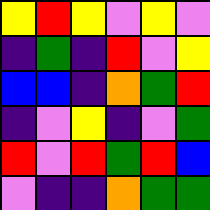[["yellow", "red", "yellow", "violet", "yellow", "violet"], ["indigo", "green", "indigo", "red", "violet", "yellow"], ["blue", "blue", "indigo", "orange", "green", "red"], ["indigo", "violet", "yellow", "indigo", "violet", "green"], ["red", "violet", "red", "green", "red", "blue"], ["violet", "indigo", "indigo", "orange", "green", "green"]]